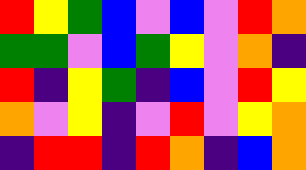[["red", "yellow", "green", "blue", "violet", "blue", "violet", "red", "orange"], ["green", "green", "violet", "blue", "green", "yellow", "violet", "orange", "indigo"], ["red", "indigo", "yellow", "green", "indigo", "blue", "violet", "red", "yellow"], ["orange", "violet", "yellow", "indigo", "violet", "red", "violet", "yellow", "orange"], ["indigo", "red", "red", "indigo", "red", "orange", "indigo", "blue", "orange"]]